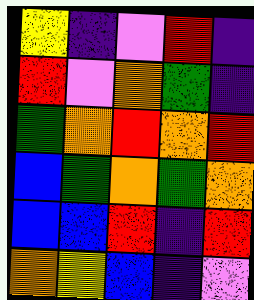[["yellow", "indigo", "violet", "red", "indigo"], ["red", "violet", "orange", "green", "indigo"], ["green", "orange", "red", "orange", "red"], ["blue", "green", "orange", "green", "orange"], ["blue", "blue", "red", "indigo", "red"], ["orange", "yellow", "blue", "indigo", "violet"]]